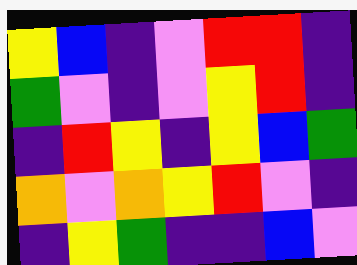[["yellow", "blue", "indigo", "violet", "red", "red", "indigo"], ["green", "violet", "indigo", "violet", "yellow", "red", "indigo"], ["indigo", "red", "yellow", "indigo", "yellow", "blue", "green"], ["orange", "violet", "orange", "yellow", "red", "violet", "indigo"], ["indigo", "yellow", "green", "indigo", "indigo", "blue", "violet"]]